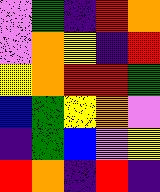[["violet", "green", "indigo", "red", "orange"], ["violet", "orange", "yellow", "indigo", "red"], ["yellow", "orange", "red", "red", "green"], ["blue", "green", "yellow", "orange", "violet"], ["indigo", "green", "blue", "violet", "yellow"], ["red", "orange", "indigo", "red", "indigo"]]